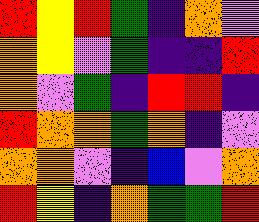[["red", "yellow", "red", "green", "indigo", "orange", "violet"], ["orange", "yellow", "violet", "green", "indigo", "indigo", "red"], ["orange", "violet", "green", "indigo", "red", "red", "indigo"], ["red", "orange", "orange", "green", "orange", "indigo", "violet"], ["orange", "orange", "violet", "indigo", "blue", "violet", "orange"], ["red", "yellow", "indigo", "orange", "green", "green", "red"]]